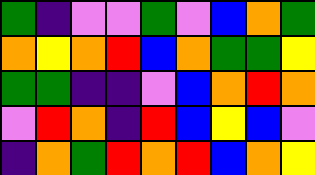[["green", "indigo", "violet", "violet", "green", "violet", "blue", "orange", "green"], ["orange", "yellow", "orange", "red", "blue", "orange", "green", "green", "yellow"], ["green", "green", "indigo", "indigo", "violet", "blue", "orange", "red", "orange"], ["violet", "red", "orange", "indigo", "red", "blue", "yellow", "blue", "violet"], ["indigo", "orange", "green", "red", "orange", "red", "blue", "orange", "yellow"]]